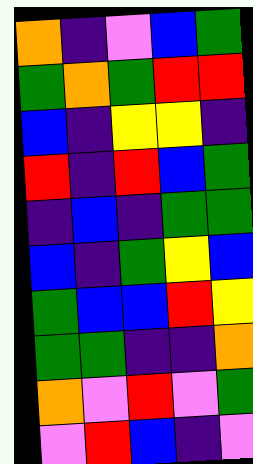[["orange", "indigo", "violet", "blue", "green"], ["green", "orange", "green", "red", "red"], ["blue", "indigo", "yellow", "yellow", "indigo"], ["red", "indigo", "red", "blue", "green"], ["indigo", "blue", "indigo", "green", "green"], ["blue", "indigo", "green", "yellow", "blue"], ["green", "blue", "blue", "red", "yellow"], ["green", "green", "indigo", "indigo", "orange"], ["orange", "violet", "red", "violet", "green"], ["violet", "red", "blue", "indigo", "violet"]]